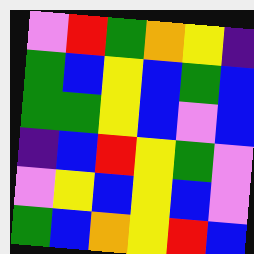[["violet", "red", "green", "orange", "yellow", "indigo"], ["green", "blue", "yellow", "blue", "green", "blue"], ["green", "green", "yellow", "blue", "violet", "blue"], ["indigo", "blue", "red", "yellow", "green", "violet"], ["violet", "yellow", "blue", "yellow", "blue", "violet"], ["green", "blue", "orange", "yellow", "red", "blue"]]